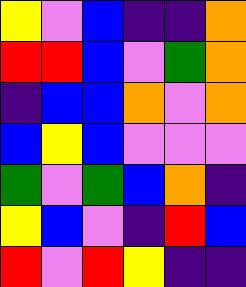[["yellow", "violet", "blue", "indigo", "indigo", "orange"], ["red", "red", "blue", "violet", "green", "orange"], ["indigo", "blue", "blue", "orange", "violet", "orange"], ["blue", "yellow", "blue", "violet", "violet", "violet"], ["green", "violet", "green", "blue", "orange", "indigo"], ["yellow", "blue", "violet", "indigo", "red", "blue"], ["red", "violet", "red", "yellow", "indigo", "indigo"]]